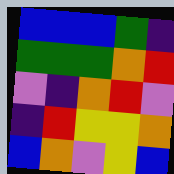[["blue", "blue", "blue", "green", "indigo"], ["green", "green", "green", "orange", "red"], ["violet", "indigo", "orange", "red", "violet"], ["indigo", "red", "yellow", "yellow", "orange"], ["blue", "orange", "violet", "yellow", "blue"]]